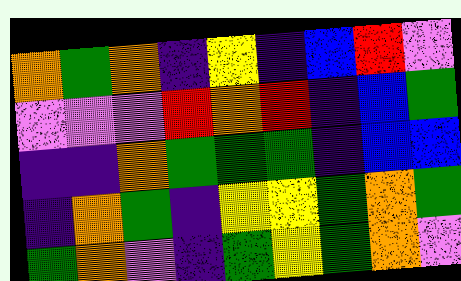[["orange", "green", "orange", "indigo", "yellow", "indigo", "blue", "red", "violet"], ["violet", "violet", "violet", "red", "orange", "red", "indigo", "blue", "green"], ["indigo", "indigo", "orange", "green", "green", "green", "indigo", "blue", "blue"], ["indigo", "orange", "green", "indigo", "yellow", "yellow", "green", "orange", "green"], ["green", "orange", "violet", "indigo", "green", "yellow", "green", "orange", "violet"]]